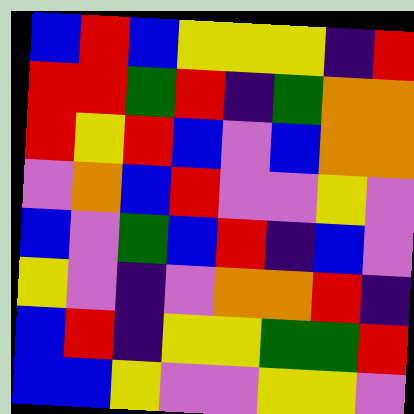[["blue", "red", "blue", "yellow", "yellow", "yellow", "indigo", "red"], ["red", "red", "green", "red", "indigo", "green", "orange", "orange"], ["red", "yellow", "red", "blue", "violet", "blue", "orange", "orange"], ["violet", "orange", "blue", "red", "violet", "violet", "yellow", "violet"], ["blue", "violet", "green", "blue", "red", "indigo", "blue", "violet"], ["yellow", "violet", "indigo", "violet", "orange", "orange", "red", "indigo"], ["blue", "red", "indigo", "yellow", "yellow", "green", "green", "red"], ["blue", "blue", "yellow", "violet", "violet", "yellow", "yellow", "violet"]]